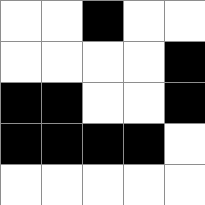[["white", "white", "black", "white", "white"], ["white", "white", "white", "white", "black"], ["black", "black", "white", "white", "black"], ["black", "black", "black", "black", "white"], ["white", "white", "white", "white", "white"]]